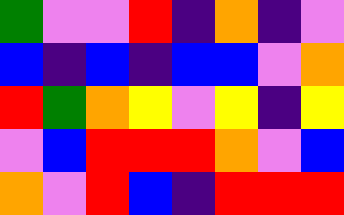[["green", "violet", "violet", "red", "indigo", "orange", "indigo", "violet"], ["blue", "indigo", "blue", "indigo", "blue", "blue", "violet", "orange"], ["red", "green", "orange", "yellow", "violet", "yellow", "indigo", "yellow"], ["violet", "blue", "red", "red", "red", "orange", "violet", "blue"], ["orange", "violet", "red", "blue", "indigo", "red", "red", "red"]]